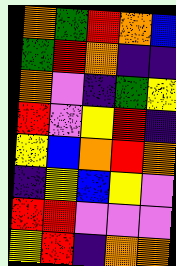[["orange", "green", "red", "orange", "blue"], ["green", "red", "orange", "indigo", "indigo"], ["orange", "violet", "indigo", "green", "yellow"], ["red", "violet", "yellow", "red", "indigo"], ["yellow", "blue", "orange", "red", "orange"], ["indigo", "yellow", "blue", "yellow", "violet"], ["red", "red", "violet", "violet", "violet"], ["yellow", "red", "indigo", "orange", "orange"]]